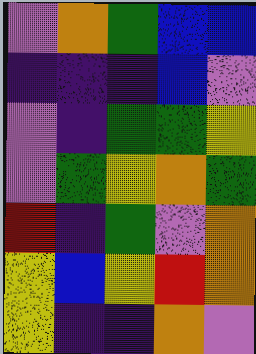[["violet", "orange", "green", "blue", "blue"], ["indigo", "indigo", "indigo", "blue", "violet"], ["violet", "indigo", "green", "green", "yellow"], ["violet", "green", "yellow", "orange", "green"], ["red", "indigo", "green", "violet", "orange"], ["yellow", "blue", "yellow", "red", "orange"], ["yellow", "indigo", "indigo", "orange", "violet"]]